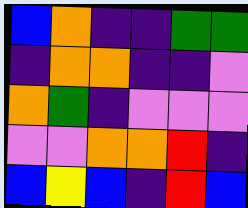[["blue", "orange", "indigo", "indigo", "green", "green"], ["indigo", "orange", "orange", "indigo", "indigo", "violet"], ["orange", "green", "indigo", "violet", "violet", "violet"], ["violet", "violet", "orange", "orange", "red", "indigo"], ["blue", "yellow", "blue", "indigo", "red", "blue"]]